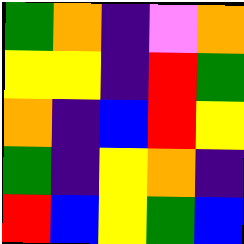[["green", "orange", "indigo", "violet", "orange"], ["yellow", "yellow", "indigo", "red", "green"], ["orange", "indigo", "blue", "red", "yellow"], ["green", "indigo", "yellow", "orange", "indigo"], ["red", "blue", "yellow", "green", "blue"]]